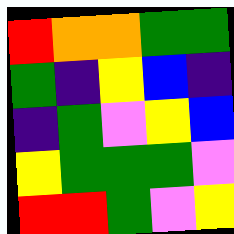[["red", "orange", "orange", "green", "green"], ["green", "indigo", "yellow", "blue", "indigo"], ["indigo", "green", "violet", "yellow", "blue"], ["yellow", "green", "green", "green", "violet"], ["red", "red", "green", "violet", "yellow"]]